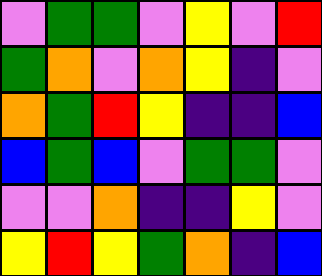[["violet", "green", "green", "violet", "yellow", "violet", "red"], ["green", "orange", "violet", "orange", "yellow", "indigo", "violet"], ["orange", "green", "red", "yellow", "indigo", "indigo", "blue"], ["blue", "green", "blue", "violet", "green", "green", "violet"], ["violet", "violet", "orange", "indigo", "indigo", "yellow", "violet"], ["yellow", "red", "yellow", "green", "orange", "indigo", "blue"]]